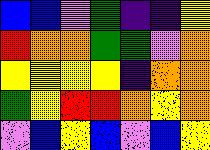[["blue", "blue", "violet", "green", "indigo", "indigo", "yellow"], ["red", "orange", "orange", "green", "green", "violet", "orange"], ["yellow", "yellow", "yellow", "yellow", "indigo", "orange", "orange"], ["green", "yellow", "red", "red", "orange", "yellow", "orange"], ["violet", "blue", "yellow", "blue", "violet", "blue", "yellow"]]